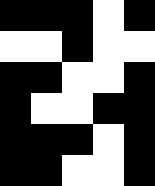[["black", "black", "black", "white", "black"], ["white", "white", "black", "white", "white"], ["black", "black", "white", "white", "black"], ["black", "white", "white", "black", "black"], ["black", "black", "black", "white", "black"], ["black", "black", "white", "white", "black"]]